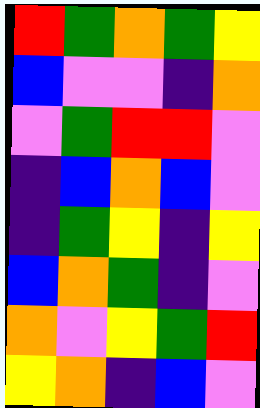[["red", "green", "orange", "green", "yellow"], ["blue", "violet", "violet", "indigo", "orange"], ["violet", "green", "red", "red", "violet"], ["indigo", "blue", "orange", "blue", "violet"], ["indigo", "green", "yellow", "indigo", "yellow"], ["blue", "orange", "green", "indigo", "violet"], ["orange", "violet", "yellow", "green", "red"], ["yellow", "orange", "indigo", "blue", "violet"]]